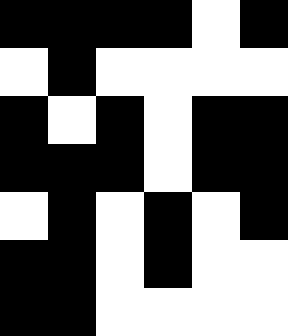[["black", "black", "black", "black", "white", "black"], ["white", "black", "white", "white", "white", "white"], ["black", "white", "black", "white", "black", "black"], ["black", "black", "black", "white", "black", "black"], ["white", "black", "white", "black", "white", "black"], ["black", "black", "white", "black", "white", "white"], ["black", "black", "white", "white", "white", "white"]]